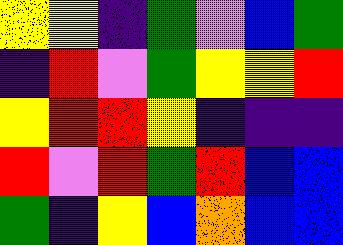[["yellow", "yellow", "indigo", "green", "violet", "blue", "green"], ["indigo", "red", "violet", "green", "yellow", "yellow", "red"], ["yellow", "red", "red", "yellow", "indigo", "indigo", "indigo"], ["red", "violet", "red", "green", "red", "blue", "blue"], ["green", "indigo", "yellow", "blue", "orange", "blue", "blue"]]